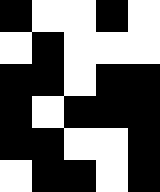[["black", "white", "white", "black", "white"], ["white", "black", "white", "white", "white"], ["black", "black", "white", "black", "black"], ["black", "white", "black", "black", "black"], ["black", "black", "white", "white", "black"], ["white", "black", "black", "white", "black"]]